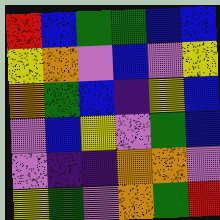[["red", "blue", "green", "green", "blue", "blue"], ["yellow", "orange", "violet", "blue", "violet", "yellow"], ["orange", "green", "blue", "indigo", "yellow", "blue"], ["violet", "blue", "yellow", "violet", "green", "blue"], ["violet", "indigo", "indigo", "orange", "orange", "violet"], ["yellow", "green", "violet", "orange", "green", "red"]]